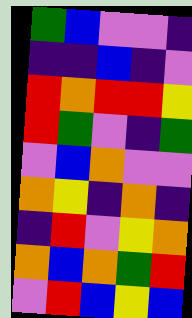[["green", "blue", "violet", "violet", "indigo"], ["indigo", "indigo", "blue", "indigo", "violet"], ["red", "orange", "red", "red", "yellow"], ["red", "green", "violet", "indigo", "green"], ["violet", "blue", "orange", "violet", "violet"], ["orange", "yellow", "indigo", "orange", "indigo"], ["indigo", "red", "violet", "yellow", "orange"], ["orange", "blue", "orange", "green", "red"], ["violet", "red", "blue", "yellow", "blue"]]